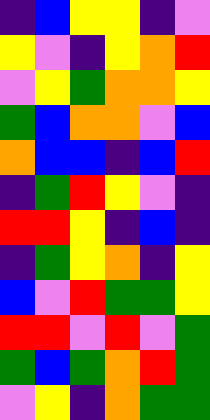[["indigo", "blue", "yellow", "yellow", "indigo", "violet"], ["yellow", "violet", "indigo", "yellow", "orange", "red"], ["violet", "yellow", "green", "orange", "orange", "yellow"], ["green", "blue", "orange", "orange", "violet", "blue"], ["orange", "blue", "blue", "indigo", "blue", "red"], ["indigo", "green", "red", "yellow", "violet", "indigo"], ["red", "red", "yellow", "indigo", "blue", "indigo"], ["indigo", "green", "yellow", "orange", "indigo", "yellow"], ["blue", "violet", "red", "green", "green", "yellow"], ["red", "red", "violet", "red", "violet", "green"], ["green", "blue", "green", "orange", "red", "green"], ["violet", "yellow", "indigo", "orange", "green", "green"]]